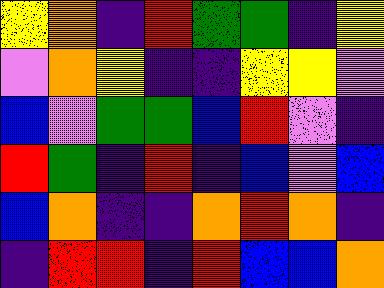[["yellow", "orange", "indigo", "red", "green", "green", "indigo", "yellow"], ["violet", "orange", "yellow", "indigo", "indigo", "yellow", "yellow", "violet"], ["blue", "violet", "green", "green", "blue", "red", "violet", "indigo"], ["red", "green", "indigo", "red", "indigo", "blue", "violet", "blue"], ["blue", "orange", "indigo", "indigo", "orange", "red", "orange", "indigo"], ["indigo", "red", "red", "indigo", "red", "blue", "blue", "orange"]]